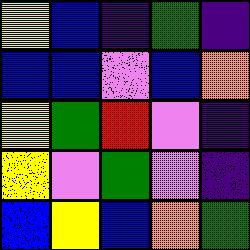[["yellow", "blue", "indigo", "green", "indigo"], ["blue", "blue", "violet", "blue", "orange"], ["yellow", "green", "red", "violet", "indigo"], ["yellow", "violet", "green", "violet", "indigo"], ["blue", "yellow", "blue", "orange", "green"]]